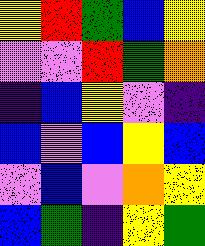[["yellow", "red", "green", "blue", "yellow"], ["violet", "violet", "red", "green", "orange"], ["indigo", "blue", "yellow", "violet", "indigo"], ["blue", "violet", "blue", "yellow", "blue"], ["violet", "blue", "violet", "orange", "yellow"], ["blue", "green", "indigo", "yellow", "green"]]